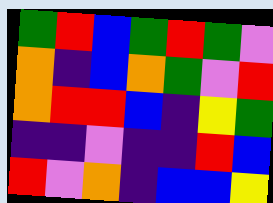[["green", "red", "blue", "green", "red", "green", "violet"], ["orange", "indigo", "blue", "orange", "green", "violet", "red"], ["orange", "red", "red", "blue", "indigo", "yellow", "green"], ["indigo", "indigo", "violet", "indigo", "indigo", "red", "blue"], ["red", "violet", "orange", "indigo", "blue", "blue", "yellow"]]